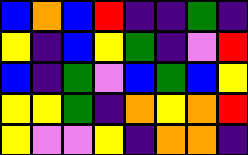[["blue", "orange", "blue", "red", "indigo", "indigo", "green", "indigo"], ["yellow", "indigo", "blue", "yellow", "green", "indigo", "violet", "red"], ["blue", "indigo", "green", "violet", "blue", "green", "blue", "yellow"], ["yellow", "yellow", "green", "indigo", "orange", "yellow", "orange", "red"], ["yellow", "violet", "violet", "yellow", "indigo", "orange", "orange", "indigo"]]